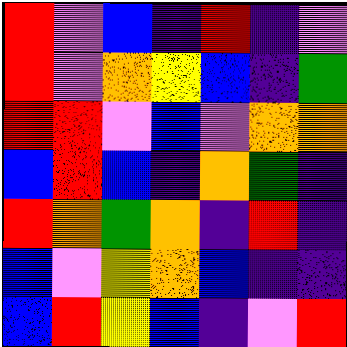[["red", "violet", "blue", "indigo", "red", "indigo", "violet"], ["red", "violet", "orange", "yellow", "blue", "indigo", "green"], ["red", "red", "violet", "blue", "violet", "orange", "orange"], ["blue", "red", "blue", "indigo", "orange", "green", "indigo"], ["red", "orange", "green", "orange", "indigo", "red", "indigo"], ["blue", "violet", "yellow", "orange", "blue", "indigo", "indigo"], ["blue", "red", "yellow", "blue", "indigo", "violet", "red"]]